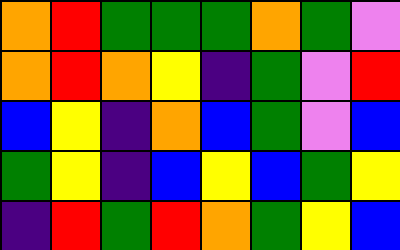[["orange", "red", "green", "green", "green", "orange", "green", "violet"], ["orange", "red", "orange", "yellow", "indigo", "green", "violet", "red"], ["blue", "yellow", "indigo", "orange", "blue", "green", "violet", "blue"], ["green", "yellow", "indigo", "blue", "yellow", "blue", "green", "yellow"], ["indigo", "red", "green", "red", "orange", "green", "yellow", "blue"]]